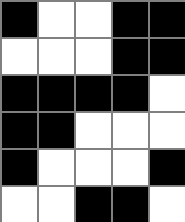[["black", "white", "white", "black", "black"], ["white", "white", "white", "black", "black"], ["black", "black", "black", "black", "white"], ["black", "black", "white", "white", "white"], ["black", "white", "white", "white", "black"], ["white", "white", "black", "black", "white"]]